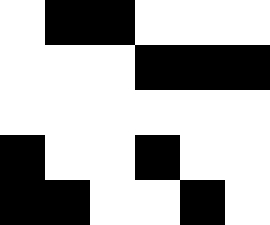[["white", "black", "black", "white", "white", "white"], ["white", "white", "white", "black", "black", "black"], ["white", "white", "white", "white", "white", "white"], ["black", "white", "white", "black", "white", "white"], ["black", "black", "white", "white", "black", "white"]]